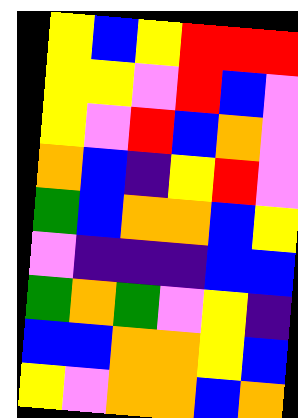[["yellow", "blue", "yellow", "red", "red", "red"], ["yellow", "yellow", "violet", "red", "blue", "violet"], ["yellow", "violet", "red", "blue", "orange", "violet"], ["orange", "blue", "indigo", "yellow", "red", "violet"], ["green", "blue", "orange", "orange", "blue", "yellow"], ["violet", "indigo", "indigo", "indigo", "blue", "blue"], ["green", "orange", "green", "violet", "yellow", "indigo"], ["blue", "blue", "orange", "orange", "yellow", "blue"], ["yellow", "violet", "orange", "orange", "blue", "orange"]]